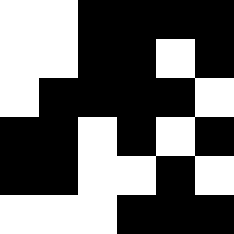[["white", "white", "black", "black", "black", "black"], ["white", "white", "black", "black", "white", "black"], ["white", "black", "black", "black", "black", "white"], ["black", "black", "white", "black", "white", "black"], ["black", "black", "white", "white", "black", "white"], ["white", "white", "white", "black", "black", "black"]]